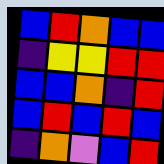[["blue", "red", "orange", "blue", "blue"], ["indigo", "yellow", "yellow", "red", "red"], ["blue", "blue", "orange", "indigo", "red"], ["blue", "red", "blue", "red", "blue"], ["indigo", "orange", "violet", "blue", "red"]]